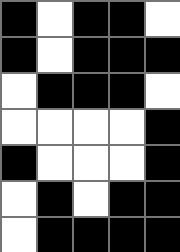[["black", "white", "black", "black", "white"], ["black", "white", "black", "black", "black"], ["white", "black", "black", "black", "white"], ["white", "white", "white", "white", "black"], ["black", "white", "white", "white", "black"], ["white", "black", "white", "black", "black"], ["white", "black", "black", "black", "black"]]